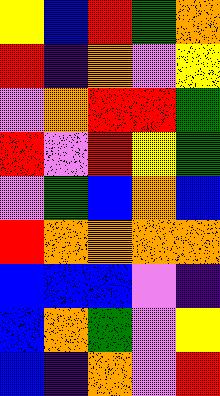[["yellow", "blue", "red", "green", "orange"], ["red", "indigo", "orange", "violet", "yellow"], ["violet", "orange", "red", "red", "green"], ["red", "violet", "red", "yellow", "green"], ["violet", "green", "blue", "orange", "blue"], ["red", "orange", "orange", "orange", "orange"], ["blue", "blue", "blue", "violet", "indigo"], ["blue", "orange", "green", "violet", "yellow"], ["blue", "indigo", "orange", "violet", "red"]]